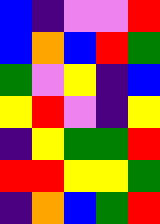[["blue", "indigo", "violet", "violet", "red"], ["blue", "orange", "blue", "red", "green"], ["green", "violet", "yellow", "indigo", "blue"], ["yellow", "red", "violet", "indigo", "yellow"], ["indigo", "yellow", "green", "green", "red"], ["red", "red", "yellow", "yellow", "green"], ["indigo", "orange", "blue", "green", "red"]]